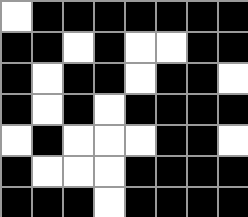[["white", "black", "black", "black", "black", "black", "black", "black"], ["black", "black", "white", "black", "white", "white", "black", "black"], ["black", "white", "black", "black", "white", "black", "black", "white"], ["black", "white", "black", "white", "black", "black", "black", "black"], ["white", "black", "white", "white", "white", "black", "black", "white"], ["black", "white", "white", "white", "black", "black", "black", "black"], ["black", "black", "black", "white", "black", "black", "black", "black"]]